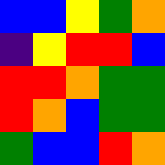[["blue", "blue", "yellow", "green", "orange"], ["indigo", "yellow", "red", "red", "blue"], ["red", "red", "orange", "green", "green"], ["red", "orange", "blue", "green", "green"], ["green", "blue", "blue", "red", "orange"]]